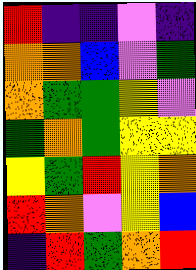[["red", "indigo", "indigo", "violet", "indigo"], ["orange", "orange", "blue", "violet", "green"], ["orange", "green", "green", "yellow", "violet"], ["green", "orange", "green", "yellow", "yellow"], ["yellow", "green", "red", "yellow", "orange"], ["red", "orange", "violet", "yellow", "blue"], ["indigo", "red", "green", "orange", "red"]]